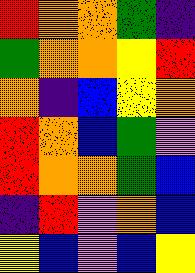[["red", "orange", "orange", "green", "indigo"], ["green", "orange", "orange", "yellow", "red"], ["orange", "indigo", "blue", "yellow", "orange"], ["red", "orange", "blue", "green", "violet"], ["red", "orange", "orange", "green", "blue"], ["indigo", "red", "violet", "orange", "blue"], ["yellow", "blue", "violet", "blue", "yellow"]]